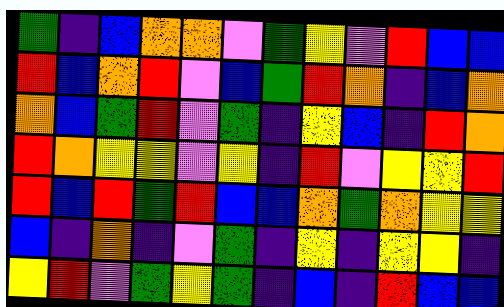[["green", "indigo", "blue", "orange", "orange", "violet", "green", "yellow", "violet", "red", "blue", "blue"], ["red", "blue", "orange", "red", "violet", "blue", "green", "red", "orange", "indigo", "blue", "orange"], ["orange", "blue", "green", "red", "violet", "green", "indigo", "yellow", "blue", "indigo", "red", "orange"], ["red", "orange", "yellow", "yellow", "violet", "yellow", "indigo", "red", "violet", "yellow", "yellow", "red"], ["red", "blue", "red", "green", "red", "blue", "blue", "orange", "green", "orange", "yellow", "yellow"], ["blue", "indigo", "orange", "indigo", "violet", "green", "indigo", "yellow", "indigo", "yellow", "yellow", "indigo"], ["yellow", "red", "violet", "green", "yellow", "green", "indigo", "blue", "indigo", "red", "blue", "blue"]]